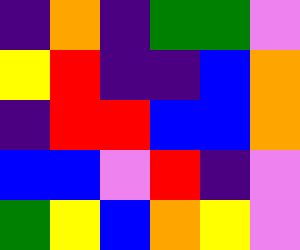[["indigo", "orange", "indigo", "green", "green", "violet"], ["yellow", "red", "indigo", "indigo", "blue", "orange"], ["indigo", "red", "red", "blue", "blue", "orange"], ["blue", "blue", "violet", "red", "indigo", "violet"], ["green", "yellow", "blue", "orange", "yellow", "violet"]]